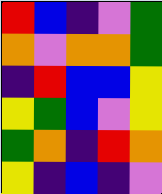[["red", "blue", "indigo", "violet", "green"], ["orange", "violet", "orange", "orange", "green"], ["indigo", "red", "blue", "blue", "yellow"], ["yellow", "green", "blue", "violet", "yellow"], ["green", "orange", "indigo", "red", "orange"], ["yellow", "indigo", "blue", "indigo", "violet"]]